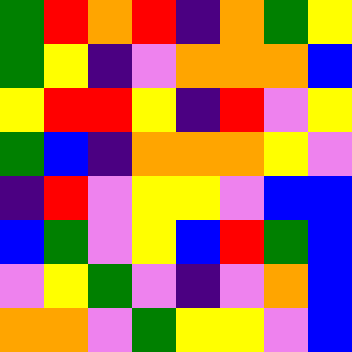[["green", "red", "orange", "red", "indigo", "orange", "green", "yellow"], ["green", "yellow", "indigo", "violet", "orange", "orange", "orange", "blue"], ["yellow", "red", "red", "yellow", "indigo", "red", "violet", "yellow"], ["green", "blue", "indigo", "orange", "orange", "orange", "yellow", "violet"], ["indigo", "red", "violet", "yellow", "yellow", "violet", "blue", "blue"], ["blue", "green", "violet", "yellow", "blue", "red", "green", "blue"], ["violet", "yellow", "green", "violet", "indigo", "violet", "orange", "blue"], ["orange", "orange", "violet", "green", "yellow", "yellow", "violet", "blue"]]